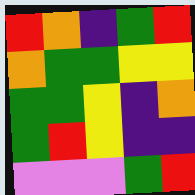[["red", "orange", "indigo", "green", "red"], ["orange", "green", "green", "yellow", "yellow"], ["green", "green", "yellow", "indigo", "orange"], ["green", "red", "yellow", "indigo", "indigo"], ["violet", "violet", "violet", "green", "red"]]